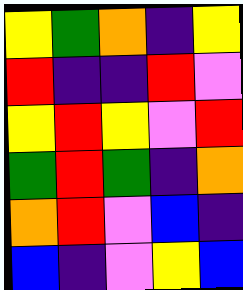[["yellow", "green", "orange", "indigo", "yellow"], ["red", "indigo", "indigo", "red", "violet"], ["yellow", "red", "yellow", "violet", "red"], ["green", "red", "green", "indigo", "orange"], ["orange", "red", "violet", "blue", "indigo"], ["blue", "indigo", "violet", "yellow", "blue"]]